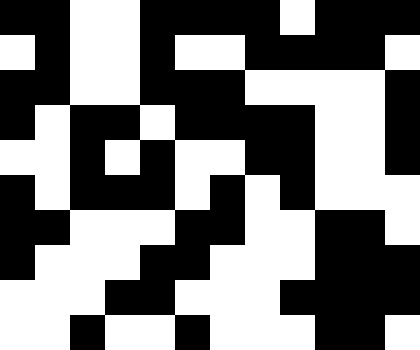[["black", "black", "white", "white", "black", "black", "black", "black", "white", "black", "black", "black"], ["white", "black", "white", "white", "black", "white", "white", "black", "black", "black", "black", "white"], ["black", "black", "white", "white", "black", "black", "black", "white", "white", "white", "white", "black"], ["black", "white", "black", "black", "white", "black", "black", "black", "black", "white", "white", "black"], ["white", "white", "black", "white", "black", "white", "white", "black", "black", "white", "white", "black"], ["black", "white", "black", "black", "black", "white", "black", "white", "black", "white", "white", "white"], ["black", "black", "white", "white", "white", "black", "black", "white", "white", "black", "black", "white"], ["black", "white", "white", "white", "black", "black", "white", "white", "white", "black", "black", "black"], ["white", "white", "white", "black", "black", "white", "white", "white", "black", "black", "black", "black"], ["white", "white", "black", "white", "white", "black", "white", "white", "white", "black", "black", "white"]]